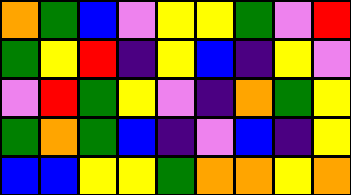[["orange", "green", "blue", "violet", "yellow", "yellow", "green", "violet", "red"], ["green", "yellow", "red", "indigo", "yellow", "blue", "indigo", "yellow", "violet"], ["violet", "red", "green", "yellow", "violet", "indigo", "orange", "green", "yellow"], ["green", "orange", "green", "blue", "indigo", "violet", "blue", "indigo", "yellow"], ["blue", "blue", "yellow", "yellow", "green", "orange", "orange", "yellow", "orange"]]